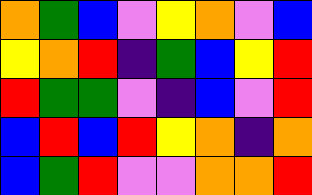[["orange", "green", "blue", "violet", "yellow", "orange", "violet", "blue"], ["yellow", "orange", "red", "indigo", "green", "blue", "yellow", "red"], ["red", "green", "green", "violet", "indigo", "blue", "violet", "red"], ["blue", "red", "blue", "red", "yellow", "orange", "indigo", "orange"], ["blue", "green", "red", "violet", "violet", "orange", "orange", "red"]]